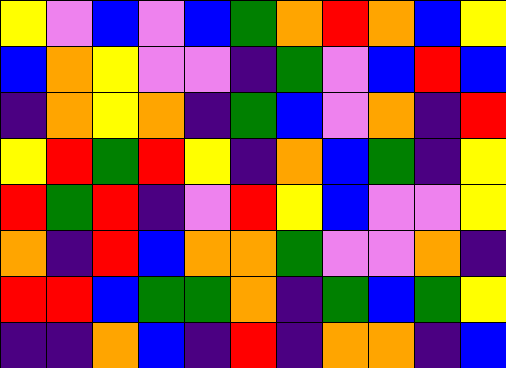[["yellow", "violet", "blue", "violet", "blue", "green", "orange", "red", "orange", "blue", "yellow"], ["blue", "orange", "yellow", "violet", "violet", "indigo", "green", "violet", "blue", "red", "blue"], ["indigo", "orange", "yellow", "orange", "indigo", "green", "blue", "violet", "orange", "indigo", "red"], ["yellow", "red", "green", "red", "yellow", "indigo", "orange", "blue", "green", "indigo", "yellow"], ["red", "green", "red", "indigo", "violet", "red", "yellow", "blue", "violet", "violet", "yellow"], ["orange", "indigo", "red", "blue", "orange", "orange", "green", "violet", "violet", "orange", "indigo"], ["red", "red", "blue", "green", "green", "orange", "indigo", "green", "blue", "green", "yellow"], ["indigo", "indigo", "orange", "blue", "indigo", "red", "indigo", "orange", "orange", "indigo", "blue"]]